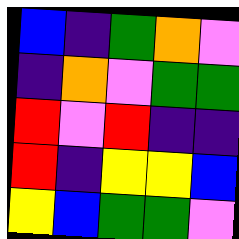[["blue", "indigo", "green", "orange", "violet"], ["indigo", "orange", "violet", "green", "green"], ["red", "violet", "red", "indigo", "indigo"], ["red", "indigo", "yellow", "yellow", "blue"], ["yellow", "blue", "green", "green", "violet"]]